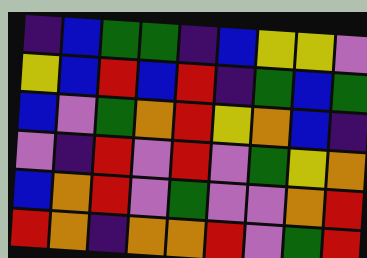[["indigo", "blue", "green", "green", "indigo", "blue", "yellow", "yellow", "violet"], ["yellow", "blue", "red", "blue", "red", "indigo", "green", "blue", "green"], ["blue", "violet", "green", "orange", "red", "yellow", "orange", "blue", "indigo"], ["violet", "indigo", "red", "violet", "red", "violet", "green", "yellow", "orange"], ["blue", "orange", "red", "violet", "green", "violet", "violet", "orange", "red"], ["red", "orange", "indigo", "orange", "orange", "red", "violet", "green", "red"]]